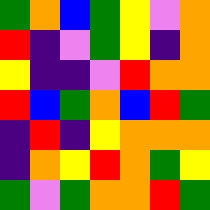[["green", "orange", "blue", "green", "yellow", "violet", "orange"], ["red", "indigo", "violet", "green", "yellow", "indigo", "orange"], ["yellow", "indigo", "indigo", "violet", "red", "orange", "orange"], ["red", "blue", "green", "orange", "blue", "red", "green"], ["indigo", "red", "indigo", "yellow", "orange", "orange", "orange"], ["indigo", "orange", "yellow", "red", "orange", "green", "yellow"], ["green", "violet", "green", "orange", "orange", "red", "green"]]